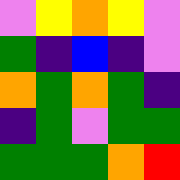[["violet", "yellow", "orange", "yellow", "violet"], ["green", "indigo", "blue", "indigo", "violet"], ["orange", "green", "orange", "green", "indigo"], ["indigo", "green", "violet", "green", "green"], ["green", "green", "green", "orange", "red"]]